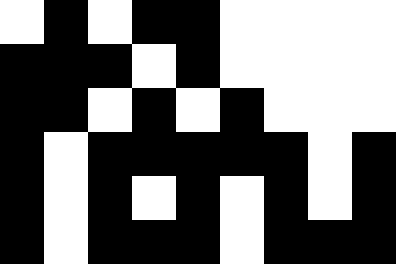[["white", "black", "white", "black", "black", "white", "white", "white", "white"], ["black", "black", "black", "white", "black", "white", "white", "white", "white"], ["black", "black", "white", "black", "white", "black", "white", "white", "white"], ["black", "white", "black", "black", "black", "black", "black", "white", "black"], ["black", "white", "black", "white", "black", "white", "black", "white", "black"], ["black", "white", "black", "black", "black", "white", "black", "black", "black"]]